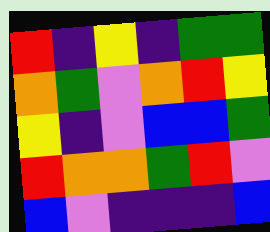[["red", "indigo", "yellow", "indigo", "green", "green"], ["orange", "green", "violet", "orange", "red", "yellow"], ["yellow", "indigo", "violet", "blue", "blue", "green"], ["red", "orange", "orange", "green", "red", "violet"], ["blue", "violet", "indigo", "indigo", "indigo", "blue"]]